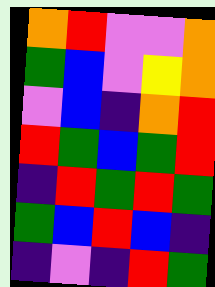[["orange", "red", "violet", "violet", "orange"], ["green", "blue", "violet", "yellow", "orange"], ["violet", "blue", "indigo", "orange", "red"], ["red", "green", "blue", "green", "red"], ["indigo", "red", "green", "red", "green"], ["green", "blue", "red", "blue", "indigo"], ["indigo", "violet", "indigo", "red", "green"]]